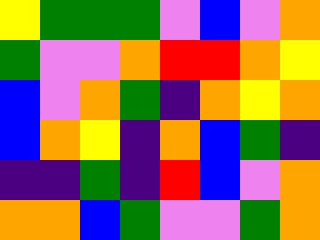[["yellow", "green", "green", "green", "violet", "blue", "violet", "orange"], ["green", "violet", "violet", "orange", "red", "red", "orange", "yellow"], ["blue", "violet", "orange", "green", "indigo", "orange", "yellow", "orange"], ["blue", "orange", "yellow", "indigo", "orange", "blue", "green", "indigo"], ["indigo", "indigo", "green", "indigo", "red", "blue", "violet", "orange"], ["orange", "orange", "blue", "green", "violet", "violet", "green", "orange"]]